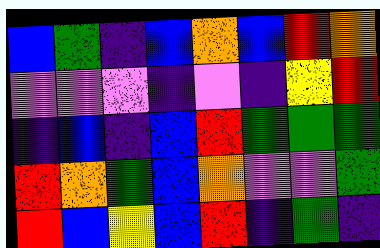[["blue", "green", "indigo", "blue", "orange", "blue", "red", "orange"], ["violet", "violet", "violet", "indigo", "violet", "indigo", "yellow", "red"], ["indigo", "blue", "indigo", "blue", "red", "green", "green", "green"], ["red", "orange", "green", "blue", "orange", "violet", "violet", "green"], ["red", "blue", "yellow", "blue", "red", "indigo", "green", "indigo"]]